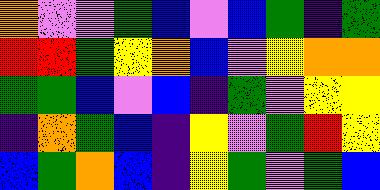[["orange", "violet", "violet", "green", "blue", "violet", "blue", "green", "indigo", "green"], ["red", "red", "green", "yellow", "orange", "blue", "violet", "yellow", "orange", "orange"], ["green", "green", "blue", "violet", "blue", "indigo", "green", "violet", "yellow", "yellow"], ["indigo", "orange", "green", "blue", "indigo", "yellow", "violet", "green", "red", "yellow"], ["blue", "green", "orange", "blue", "indigo", "yellow", "green", "violet", "green", "blue"]]